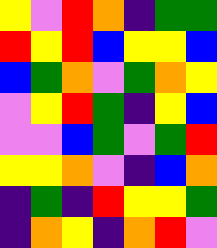[["yellow", "violet", "red", "orange", "indigo", "green", "green"], ["red", "yellow", "red", "blue", "yellow", "yellow", "blue"], ["blue", "green", "orange", "violet", "green", "orange", "yellow"], ["violet", "yellow", "red", "green", "indigo", "yellow", "blue"], ["violet", "violet", "blue", "green", "violet", "green", "red"], ["yellow", "yellow", "orange", "violet", "indigo", "blue", "orange"], ["indigo", "green", "indigo", "red", "yellow", "yellow", "green"], ["indigo", "orange", "yellow", "indigo", "orange", "red", "violet"]]